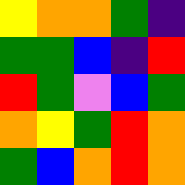[["yellow", "orange", "orange", "green", "indigo"], ["green", "green", "blue", "indigo", "red"], ["red", "green", "violet", "blue", "green"], ["orange", "yellow", "green", "red", "orange"], ["green", "blue", "orange", "red", "orange"]]